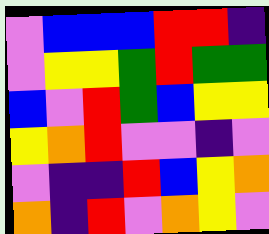[["violet", "blue", "blue", "blue", "red", "red", "indigo"], ["violet", "yellow", "yellow", "green", "red", "green", "green"], ["blue", "violet", "red", "green", "blue", "yellow", "yellow"], ["yellow", "orange", "red", "violet", "violet", "indigo", "violet"], ["violet", "indigo", "indigo", "red", "blue", "yellow", "orange"], ["orange", "indigo", "red", "violet", "orange", "yellow", "violet"]]